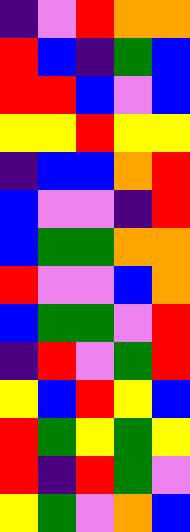[["indigo", "violet", "red", "orange", "orange"], ["red", "blue", "indigo", "green", "blue"], ["red", "red", "blue", "violet", "blue"], ["yellow", "yellow", "red", "yellow", "yellow"], ["indigo", "blue", "blue", "orange", "red"], ["blue", "violet", "violet", "indigo", "red"], ["blue", "green", "green", "orange", "orange"], ["red", "violet", "violet", "blue", "orange"], ["blue", "green", "green", "violet", "red"], ["indigo", "red", "violet", "green", "red"], ["yellow", "blue", "red", "yellow", "blue"], ["red", "green", "yellow", "green", "yellow"], ["red", "indigo", "red", "green", "violet"], ["yellow", "green", "violet", "orange", "blue"]]